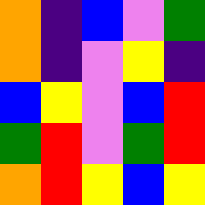[["orange", "indigo", "blue", "violet", "green"], ["orange", "indigo", "violet", "yellow", "indigo"], ["blue", "yellow", "violet", "blue", "red"], ["green", "red", "violet", "green", "red"], ["orange", "red", "yellow", "blue", "yellow"]]